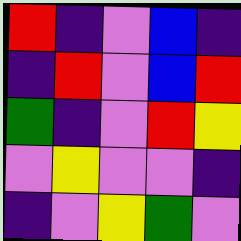[["red", "indigo", "violet", "blue", "indigo"], ["indigo", "red", "violet", "blue", "red"], ["green", "indigo", "violet", "red", "yellow"], ["violet", "yellow", "violet", "violet", "indigo"], ["indigo", "violet", "yellow", "green", "violet"]]